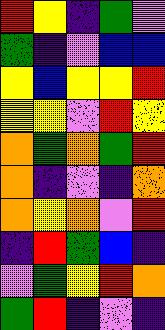[["red", "yellow", "indigo", "green", "violet"], ["green", "indigo", "violet", "blue", "blue"], ["yellow", "blue", "yellow", "yellow", "red"], ["yellow", "yellow", "violet", "red", "yellow"], ["orange", "green", "orange", "green", "red"], ["orange", "indigo", "violet", "indigo", "orange"], ["orange", "yellow", "orange", "violet", "red"], ["indigo", "red", "green", "blue", "indigo"], ["violet", "green", "yellow", "red", "orange"], ["green", "red", "indigo", "violet", "indigo"]]